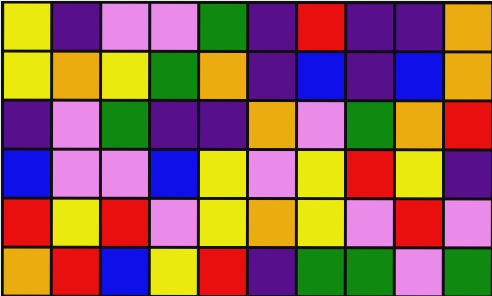[["yellow", "indigo", "violet", "violet", "green", "indigo", "red", "indigo", "indigo", "orange"], ["yellow", "orange", "yellow", "green", "orange", "indigo", "blue", "indigo", "blue", "orange"], ["indigo", "violet", "green", "indigo", "indigo", "orange", "violet", "green", "orange", "red"], ["blue", "violet", "violet", "blue", "yellow", "violet", "yellow", "red", "yellow", "indigo"], ["red", "yellow", "red", "violet", "yellow", "orange", "yellow", "violet", "red", "violet"], ["orange", "red", "blue", "yellow", "red", "indigo", "green", "green", "violet", "green"]]